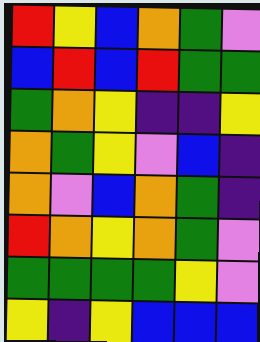[["red", "yellow", "blue", "orange", "green", "violet"], ["blue", "red", "blue", "red", "green", "green"], ["green", "orange", "yellow", "indigo", "indigo", "yellow"], ["orange", "green", "yellow", "violet", "blue", "indigo"], ["orange", "violet", "blue", "orange", "green", "indigo"], ["red", "orange", "yellow", "orange", "green", "violet"], ["green", "green", "green", "green", "yellow", "violet"], ["yellow", "indigo", "yellow", "blue", "blue", "blue"]]